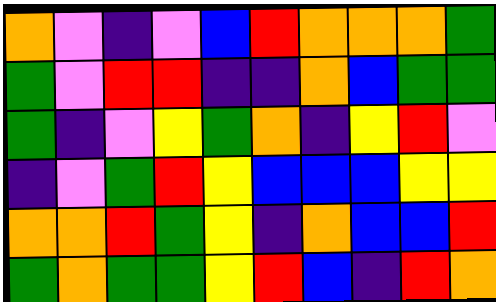[["orange", "violet", "indigo", "violet", "blue", "red", "orange", "orange", "orange", "green"], ["green", "violet", "red", "red", "indigo", "indigo", "orange", "blue", "green", "green"], ["green", "indigo", "violet", "yellow", "green", "orange", "indigo", "yellow", "red", "violet"], ["indigo", "violet", "green", "red", "yellow", "blue", "blue", "blue", "yellow", "yellow"], ["orange", "orange", "red", "green", "yellow", "indigo", "orange", "blue", "blue", "red"], ["green", "orange", "green", "green", "yellow", "red", "blue", "indigo", "red", "orange"]]